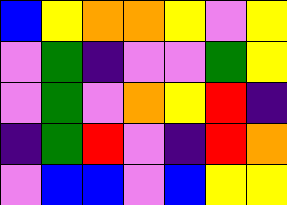[["blue", "yellow", "orange", "orange", "yellow", "violet", "yellow"], ["violet", "green", "indigo", "violet", "violet", "green", "yellow"], ["violet", "green", "violet", "orange", "yellow", "red", "indigo"], ["indigo", "green", "red", "violet", "indigo", "red", "orange"], ["violet", "blue", "blue", "violet", "blue", "yellow", "yellow"]]